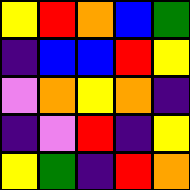[["yellow", "red", "orange", "blue", "green"], ["indigo", "blue", "blue", "red", "yellow"], ["violet", "orange", "yellow", "orange", "indigo"], ["indigo", "violet", "red", "indigo", "yellow"], ["yellow", "green", "indigo", "red", "orange"]]